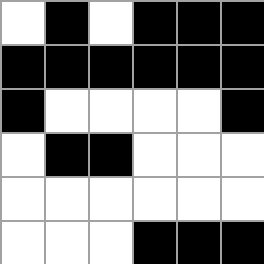[["white", "black", "white", "black", "black", "black"], ["black", "black", "black", "black", "black", "black"], ["black", "white", "white", "white", "white", "black"], ["white", "black", "black", "white", "white", "white"], ["white", "white", "white", "white", "white", "white"], ["white", "white", "white", "black", "black", "black"]]